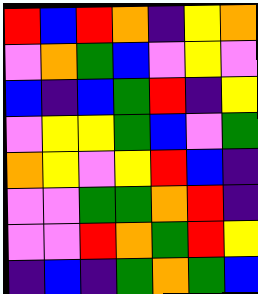[["red", "blue", "red", "orange", "indigo", "yellow", "orange"], ["violet", "orange", "green", "blue", "violet", "yellow", "violet"], ["blue", "indigo", "blue", "green", "red", "indigo", "yellow"], ["violet", "yellow", "yellow", "green", "blue", "violet", "green"], ["orange", "yellow", "violet", "yellow", "red", "blue", "indigo"], ["violet", "violet", "green", "green", "orange", "red", "indigo"], ["violet", "violet", "red", "orange", "green", "red", "yellow"], ["indigo", "blue", "indigo", "green", "orange", "green", "blue"]]